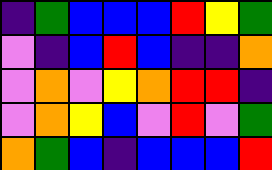[["indigo", "green", "blue", "blue", "blue", "red", "yellow", "green"], ["violet", "indigo", "blue", "red", "blue", "indigo", "indigo", "orange"], ["violet", "orange", "violet", "yellow", "orange", "red", "red", "indigo"], ["violet", "orange", "yellow", "blue", "violet", "red", "violet", "green"], ["orange", "green", "blue", "indigo", "blue", "blue", "blue", "red"]]